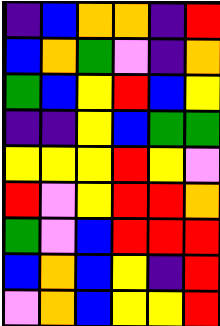[["indigo", "blue", "orange", "orange", "indigo", "red"], ["blue", "orange", "green", "violet", "indigo", "orange"], ["green", "blue", "yellow", "red", "blue", "yellow"], ["indigo", "indigo", "yellow", "blue", "green", "green"], ["yellow", "yellow", "yellow", "red", "yellow", "violet"], ["red", "violet", "yellow", "red", "red", "orange"], ["green", "violet", "blue", "red", "red", "red"], ["blue", "orange", "blue", "yellow", "indigo", "red"], ["violet", "orange", "blue", "yellow", "yellow", "red"]]